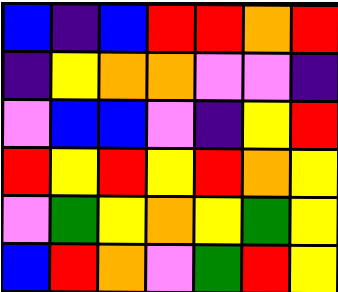[["blue", "indigo", "blue", "red", "red", "orange", "red"], ["indigo", "yellow", "orange", "orange", "violet", "violet", "indigo"], ["violet", "blue", "blue", "violet", "indigo", "yellow", "red"], ["red", "yellow", "red", "yellow", "red", "orange", "yellow"], ["violet", "green", "yellow", "orange", "yellow", "green", "yellow"], ["blue", "red", "orange", "violet", "green", "red", "yellow"]]